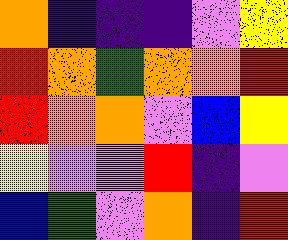[["orange", "indigo", "indigo", "indigo", "violet", "yellow"], ["red", "orange", "green", "orange", "orange", "red"], ["red", "orange", "orange", "violet", "blue", "yellow"], ["yellow", "violet", "violet", "red", "indigo", "violet"], ["blue", "green", "violet", "orange", "indigo", "red"]]